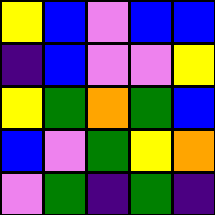[["yellow", "blue", "violet", "blue", "blue"], ["indigo", "blue", "violet", "violet", "yellow"], ["yellow", "green", "orange", "green", "blue"], ["blue", "violet", "green", "yellow", "orange"], ["violet", "green", "indigo", "green", "indigo"]]